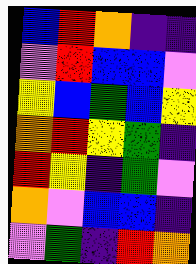[["blue", "red", "orange", "indigo", "indigo"], ["violet", "red", "blue", "blue", "violet"], ["yellow", "blue", "green", "blue", "yellow"], ["orange", "red", "yellow", "green", "indigo"], ["red", "yellow", "indigo", "green", "violet"], ["orange", "violet", "blue", "blue", "indigo"], ["violet", "green", "indigo", "red", "orange"]]